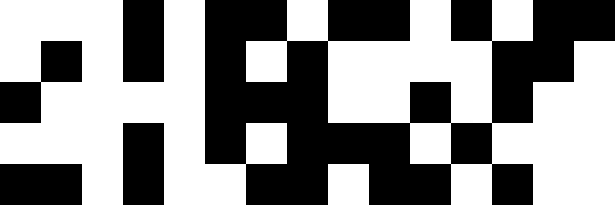[["white", "white", "white", "black", "white", "black", "black", "white", "black", "black", "white", "black", "white", "black", "black"], ["white", "black", "white", "black", "white", "black", "white", "black", "white", "white", "white", "white", "black", "black", "white"], ["black", "white", "white", "white", "white", "black", "black", "black", "white", "white", "black", "white", "black", "white", "white"], ["white", "white", "white", "black", "white", "black", "white", "black", "black", "black", "white", "black", "white", "white", "white"], ["black", "black", "white", "black", "white", "white", "black", "black", "white", "black", "black", "white", "black", "white", "white"]]